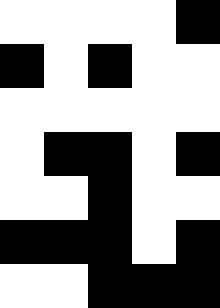[["white", "white", "white", "white", "black"], ["black", "white", "black", "white", "white"], ["white", "white", "white", "white", "white"], ["white", "black", "black", "white", "black"], ["white", "white", "black", "white", "white"], ["black", "black", "black", "white", "black"], ["white", "white", "black", "black", "black"]]